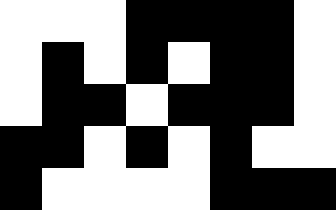[["white", "white", "white", "black", "black", "black", "black", "white"], ["white", "black", "white", "black", "white", "black", "black", "white"], ["white", "black", "black", "white", "black", "black", "black", "white"], ["black", "black", "white", "black", "white", "black", "white", "white"], ["black", "white", "white", "white", "white", "black", "black", "black"]]